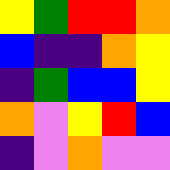[["yellow", "green", "red", "red", "orange"], ["blue", "indigo", "indigo", "orange", "yellow"], ["indigo", "green", "blue", "blue", "yellow"], ["orange", "violet", "yellow", "red", "blue"], ["indigo", "violet", "orange", "violet", "violet"]]